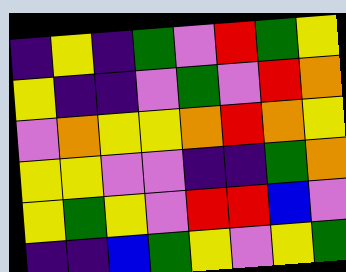[["indigo", "yellow", "indigo", "green", "violet", "red", "green", "yellow"], ["yellow", "indigo", "indigo", "violet", "green", "violet", "red", "orange"], ["violet", "orange", "yellow", "yellow", "orange", "red", "orange", "yellow"], ["yellow", "yellow", "violet", "violet", "indigo", "indigo", "green", "orange"], ["yellow", "green", "yellow", "violet", "red", "red", "blue", "violet"], ["indigo", "indigo", "blue", "green", "yellow", "violet", "yellow", "green"]]